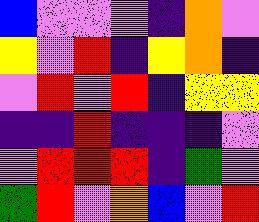[["blue", "violet", "violet", "violet", "indigo", "orange", "violet"], ["yellow", "violet", "red", "indigo", "yellow", "orange", "indigo"], ["violet", "red", "violet", "red", "indigo", "yellow", "yellow"], ["indigo", "indigo", "red", "indigo", "indigo", "indigo", "violet"], ["violet", "red", "red", "red", "indigo", "green", "violet"], ["green", "red", "violet", "orange", "blue", "violet", "red"]]